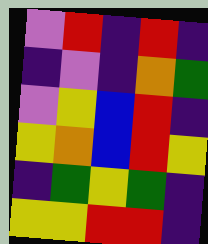[["violet", "red", "indigo", "red", "indigo"], ["indigo", "violet", "indigo", "orange", "green"], ["violet", "yellow", "blue", "red", "indigo"], ["yellow", "orange", "blue", "red", "yellow"], ["indigo", "green", "yellow", "green", "indigo"], ["yellow", "yellow", "red", "red", "indigo"]]